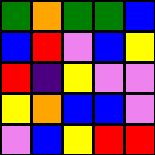[["green", "orange", "green", "green", "blue"], ["blue", "red", "violet", "blue", "yellow"], ["red", "indigo", "yellow", "violet", "violet"], ["yellow", "orange", "blue", "blue", "violet"], ["violet", "blue", "yellow", "red", "red"]]